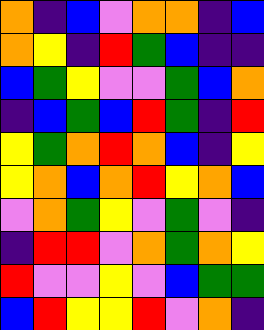[["orange", "indigo", "blue", "violet", "orange", "orange", "indigo", "blue"], ["orange", "yellow", "indigo", "red", "green", "blue", "indigo", "indigo"], ["blue", "green", "yellow", "violet", "violet", "green", "blue", "orange"], ["indigo", "blue", "green", "blue", "red", "green", "indigo", "red"], ["yellow", "green", "orange", "red", "orange", "blue", "indigo", "yellow"], ["yellow", "orange", "blue", "orange", "red", "yellow", "orange", "blue"], ["violet", "orange", "green", "yellow", "violet", "green", "violet", "indigo"], ["indigo", "red", "red", "violet", "orange", "green", "orange", "yellow"], ["red", "violet", "violet", "yellow", "violet", "blue", "green", "green"], ["blue", "red", "yellow", "yellow", "red", "violet", "orange", "indigo"]]